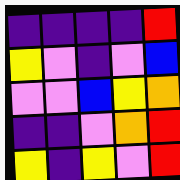[["indigo", "indigo", "indigo", "indigo", "red"], ["yellow", "violet", "indigo", "violet", "blue"], ["violet", "violet", "blue", "yellow", "orange"], ["indigo", "indigo", "violet", "orange", "red"], ["yellow", "indigo", "yellow", "violet", "red"]]